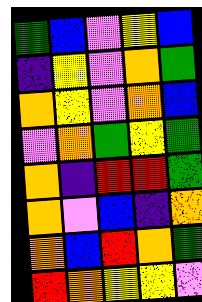[["green", "blue", "violet", "yellow", "blue"], ["indigo", "yellow", "violet", "orange", "green"], ["orange", "yellow", "violet", "orange", "blue"], ["violet", "orange", "green", "yellow", "green"], ["orange", "indigo", "red", "red", "green"], ["orange", "violet", "blue", "indigo", "orange"], ["orange", "blue", "red", "orange", "green"], ["red", "orange", "yellow", "yellow", "violet"]]